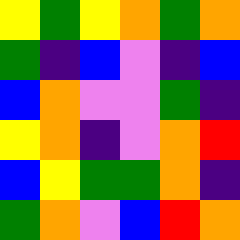[["yellow", "green", "yellow", "orange", "green", "orange"], ["green", "indigo", "blue", "violet", "indigo", "blue"], ["blue", "orange", "violet", "violet", "green", "indigo"], ["yellow", "orange", "indigo", "violet", "orange", "red"], ["blue", "yellow", "green", "green", "orange", "indigo"], ["green", "orange", "violet", "blue", "red", "orange"]]